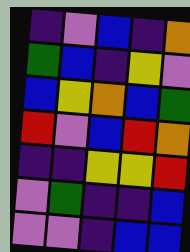[["indigo", "violet", "blue", "indigo", "orange"], ["green", "blue", "indigo", "yellow", "violet"], ["blue", "yellow", "orange", "blue", "green"], ["red", "violet", "blue", "red", "orange"], ["indigo", "indigo", "yellow", "yellow", "red"], ["violet", "green", "indigo", "indigo", "blue"], ["violet", "violet", "indigo", "blue", "blue"]]